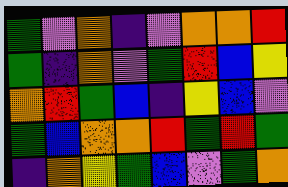[["green", "violet", "orange", "indigo", "violet", "orange", "orange", "red"], ["green", "indigo", "orange", "violet", "green", "red", "blue", "yellow"], ["orange", "red", "green", "blue", "indigo", "yellow", "blue", "violet"], ["green", "blue", "orange", "orange", "red", "green", "red", "green"], ["indigo", "orange", "yellow", "green", "blue", "violet", "green", "orange"]]